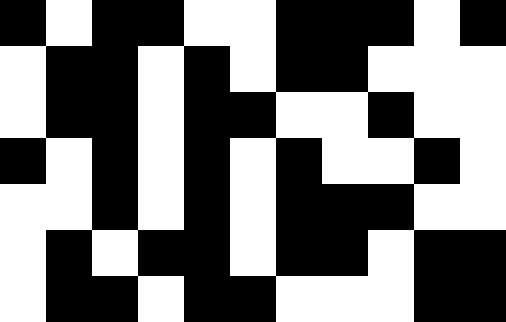[["black", "white", "black", "black", "white", "white", "black", "black", "black", "white", "black"], ["white", "black", "black", "white", "black", "white", "black", "black", "white", "white", "white"], ["white", "black", "black", "white", "black", "black", "white", "white", "black", "white", "white"], ["black", "white", "black", "white", "black", "white", "black", "white", "white", "black", "white"], ["white", "white", "black", "white", "black", "white", "black", "black", "black", "white", "white"], ["white", "black", "white", "black", "black", "white", "black", "black", "white", "black", "black"], ["white", "black", "black", "white", "black", "black", "white", "white", "white", "black", "black"]]